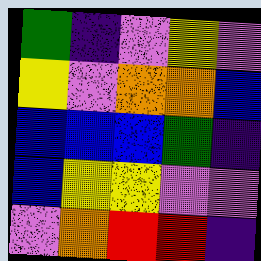[["green", "indigo", "violet", "yellow", "violet"], ["yellow", "violet", "orange", "orange", "blue"], ["blue", "blue", "blue", "green", "indigo"], ["blue", "yellow", "yellow", "violet", "violet"], ["violet", "orange", "red", "red", "indigo"]]